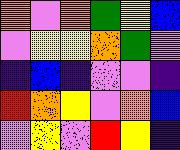[["orange", "violet", "orange", "green", "yellow", "blue"], ["violet", "yellow", "yellow", "orange", "green", "violet"], ["indigo", "blue", "indigo", "violet", "violet", "indigo"], ["red", "orange", "yellow", "violet", "orange", "blue"], ["violet", "yellow", "violet", "red", "yellow", "indigo"]]